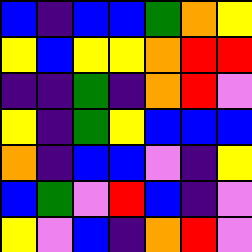[["blue", "indigo", "blue", "blue", "green", "orange", "yellow"], ["yellow", "blue", "yellow", "yellow", "orange", "red", "red"], ["indigo", "indigo", "green", "indigo", "orange", "red", "violet"], ["yellow", "indigo", "green", "yellow", "blue", "blue", "blue"], ["orange", "indigo", "blue", "blue", "violet", "indigo", "yellow"], ["blue", "green", "violet", "red", "blue", "indigo", "violet"], ["yellow", "violet", "blue", "indigo", "orange", "red", "violet"]]